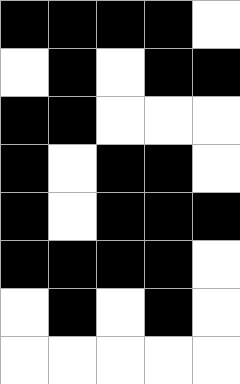[["black", "black", "black", "black", "white"], ["white", "black", "white", "black", "black"], ["black", "black", "white", "white", "white"], ["black", "white", "black", "black", "white"], ["black", "white", "black", "black", "black"], ["black", "black", "black", "black", "white"], ["white", "black", "white", "black", "white"], ["white", "white", "white", "white", "white"]]